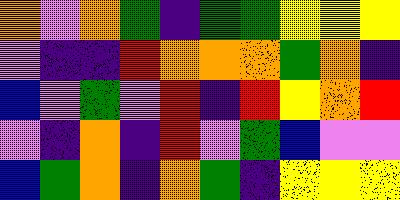[["orange", "violet", "orange", "green", "indigo", "green", "green", "yellow", "yellow", "yellow"], ["violet", "indigo", "indigo", "red", "orange", "orange", "orange", "green", "orange", "indigo"], ["blue", "violet", "green", "violet", "red", "indigo", "red", "yellow", "orange", "red"], ["violet", "indigo", "orange", "indigo", "red", "violet", "green", "blue", "violet", "violet"], ["blue", "green", "orange", "indigo", "orange", "green", "indigo", "yellow", "yellow", "yellow"]]